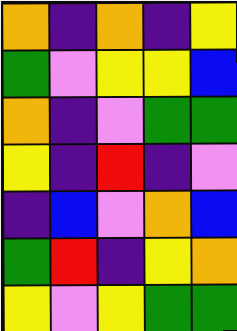[["orange", "indigo", "orange", "indigo", "yellow"], ["green", "violet", "yellow", "yellow", "blue"], ["orange", "indigo", "violet", "green", "green"], ["yellow", "indigo", "red", "indigo", "violet"], ["indigo", "blue", "violet", "orange", "blue"], ["green", "red", "indigo", "yellow", "orange"], ["yellow", "violet", "yellow", "green", "green"]]